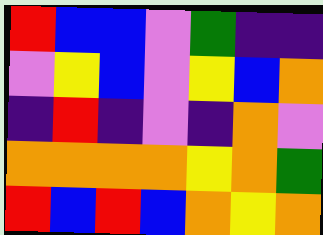[["red", "blue", "blue", "violet", "green", "indigo", "indigo"], ["violet", "yellow", "blue", "violet", "yellow", "blue", "orange"], ["indigo", "red", "indigo", "violet", "indigo", "orange", "violet"], ["orange", "orange", "orange", "orange", "yellow", "orange", "green"], ["red", "blue", "red", "blue", "orange", "yellow", "orange"]]